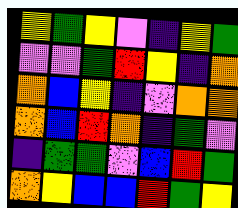[["yellow", "green", "yellow", "violet", "indigo", "yellow", "green"], ["violet", "violet", "green", "red", "yellow", "indigo", "orange"], ["orange", "blue", "yellow", "indigo", "violet", "orange", "orange"], ["orange", "blue", "red", "orange", "indigo", "green", "violet"], ["indigo", "green", "green", "violet", "blue", "red", "green"], ["orange", "yellow", "blue", "blue", "red", "green", "yellow"]]